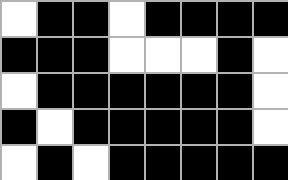[["white", "black", "black", "white", "black", "black", "black", "black"], ["black", "black", "black", "white", "white", "white", "black", "white"], ["white", "black", "black", "black", "black", "black", "black", "white"], ["black", "white", "black", "black", "black", "black", "black", "white"], ["white", "black", "white", "black", "black", "black", "black", "black"]]